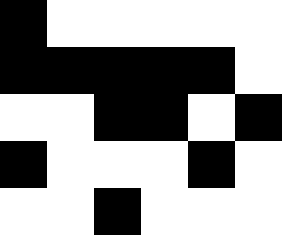[["black", "white", "white", "white", "white", "white"], ["black", "black", "black", "black", "black", "white"], ["white", "white", "black", "black", "white", "black"], ["black", "white", "white", "white", "black", "white"], ["white", "white", "black", "white", "white", "white"]]